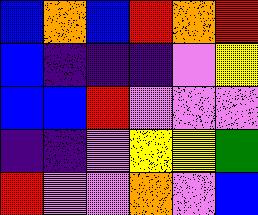[["blue", "orange", "blue", "red", "orange", "red"], ["blue", "indigo", "indigo", "indigo", "violet", "yellow"], ["blue", "blue", "red", "violet", "violet", "violet"], ["indigo", "indigo", "violet", "yellow", "yellow", "green"], ["red", "violet", "violet", "orange", "violet", "blue"]]